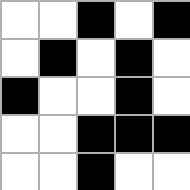[["white", "white", "black", "white", "black"], ["white", "black", "white", "black", "white"], ["black", "white", "white", "black", "white"], ["white", "white", "black", "black", "black"], ["white", "white", "black", "white", "white"]]